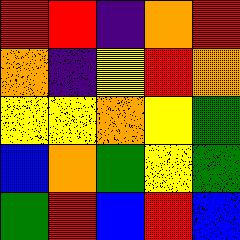[["red", "red", "indigo", "orange", "red"], ["orange", "indigo", "yellow", "red", "orange"], ["yellow", "yellow", "orange", "yellow", "green"], ["blue", "orange", "green", "yellow", "green"], ["green", "red", "blue", "red", "blue"]]